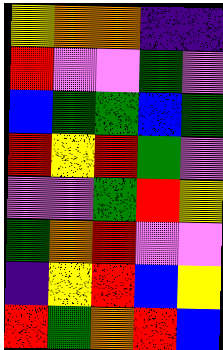[["yellow", "orange", "orange", "indigo", "indigo"], ["red", "violet", "violet", "green", "violet"], ["blue", "green", "green", "blue", "green"], ["red", "yellow", "red", "green", "violet"], ["violet", "violet", "green", "red", "yellow"], ["green", "orange", "red", "violet", "violet"], ["indigo", "yellow", "red", "blue", "yellow"], ["red", "green", "orange", "red", "blue"]]